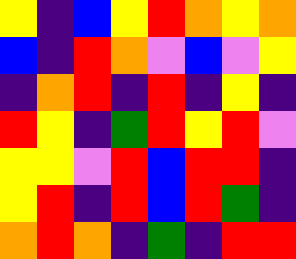[["yellow", "indigo", "blue", "yellow", "red", "orange", "yellow", "orange"], ["blue", "indigo", "red", "orange", "violet", "blue", "violet", "yellow"], ["indigo", "orange", "red", "indigo", "red", "indigo", "yellow", "indigo"], ["red", "yellow", "indigo", "green", "red", "yellow", "red", "violet"], ["yellow", "yellow", "violet", "red", "blue", "red", "red", "indigo"], ["yellow", "red", "indigo", "red", "blue", "red", "green", "indigo"], ["orange", "red", "orange", "indigo", "green", "indigo", "red", "red"]]